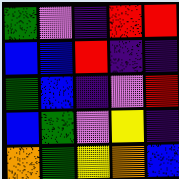[["green", "violet", "indigo", "red", "red"], ["blue", "blue", "red", "indigo", "indigo"], ["green", "blue", "indigo", "violet", "red"], ["blue", "green", "violet", "yellow", "indigo"], ["orange", "green", "yellow", "orange", "blue"]]